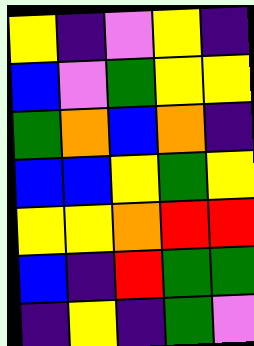[["yellow", "indigo", "violet", "yellow", "indigo"], ["blue", "violet", "green", "yellow", "yellow"], ["green", "orange", "blue", "orange", "indigo"], ["blue", "blue", "yellow", "green", "yellow"], ["yellow", "yellow", "orange", "red", "red"], ["blue", "indigo", "red", "green", "green"], ["indigo", "yellow", "indigo", "green", "violet"]]